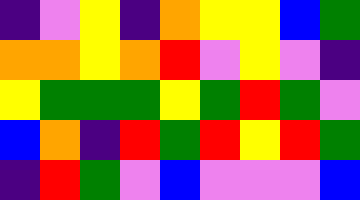[["indigo", "violet", "yellow", "indigo", "orange", "yellow", "yellow", "blue", "green"], ["orange", "orange", "yellow", "orange", "red", "violet", "yellow", "violet", "indigo"], ["yellow", "green", "green", "green", "yellow", "green", "red", "green", "violet"], ["blue", "orange", "indigo", "red", "green", "red", "yellow", "red", "green"], ["indigo", "red", "green", "violet", "blue", "violet", "violet", "violet", "blue"]]